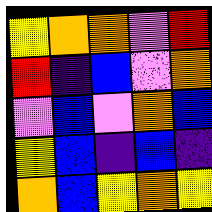[["yellow", "orange", "orange", "violet", "red"], ["red", "indigo", "blue", "violet", "orange"], ["violet", "blue", "violet", "orange", "blue"], ["yellow", "blue", "indigo", "blue", "indigo"], ["orange", "blue", "yellow", "orange", "yellow"]]